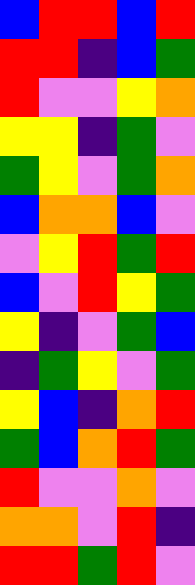[["blue", "red", "red", "blue", "red"], ["red", "red", "indigo", "blue", "green"], ["red", "violet", "violet", "yellow", "orange"], ["yellow", "yellow", "indigo", "green", "violet"], ["green", "yellow", "violet", "green", "orange"], ["blue", "orange", "orange", "blue", "violet"], ["violet", "yellow", "red", "green", "red"], ["blue", "violet", "red", "yellow", "green"], ["yellow", "indigo", "violet", "green", "blue"], ["indigo", "green", "yellow", "violet", "green"], ["yellow", "blue", "indigo", "orange", "red"], ["green", "blue", "orange", "red", "green"], ["red", "violet", "violet", "orange", "violet"], ["orange", "orange", "violet", "red", "indigo"], ["red", "red", "green", "red", "violet"]]